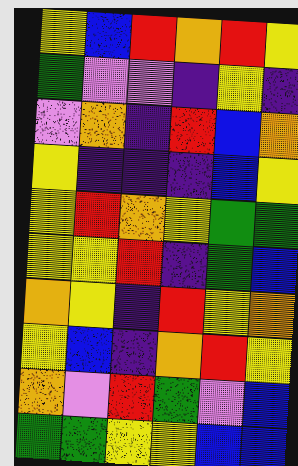[["yellow", "blue", "red", "orange", "red", "yellow"], ["green", "violet", "violet", "indigo", "yellow", "indigo"], ["violet", "orange", "indigo", "red", "blue", "orange"], ["yellow", "indigo", "indigo", "indigo", "blue", "yellow"], ["yellow", "red", "orange", "yellow", "green", "green"], ["yellow", "yellow", "red", "indigo", "green", "blue"], ["orange", "yellow", "indigo", "red", "yellow", "orange"], ["yellow", "blue", "indigo", "orange", "red", "yellow"], ["orange", "violet", "red", "green", "violet", "blue"], ["green", "green", "yellow", "yellow", "blue", "blue"]]